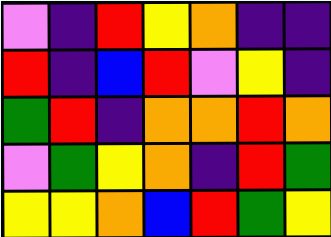[["violet", "indigo", "red", "yellow", "orange", "indigo", "indigo"], ["red", "indigo", "blue", "red", "violet", "yellow", "indigo"], ["green", "red", "indigo", "orange", "orange", "red", "orange"], ["violet", "green", "yellow", "orange", "indigo", "red", "green"], ["yellow", "yellow", "orange", "blue", "red", "green", "yellow"]]